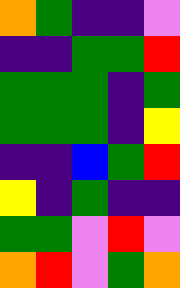[["orange", "green", "indigo", "indigo", "violet"], ["indigo", "indigo", "green", "green", "red"], ["green", "green", "green", "indigo", "green"], ["green", "green", "green", "indigo", "yellow"], ["indigo", "indigo", "blue", "green", "red"], ["yellow", "indigo", "green", "indigo", "indigo"], ["green", "green", "violet", "red", "violet"], ["orange", "red", "violet", "green", "orange"]]